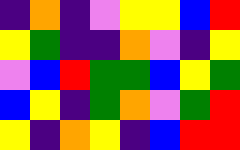[["indigo", "orange", "indigo", "violet", "yellow", "yellow", "blue", "red"], ["yellow", "green", "indigo", "indigo", "orange", "violet", "indigo", "yellow"], ["violet", "blue", "red", "green", "green", "blue", "yellow", "green"], ["blue", "yellow", "indigo", "green", "orange", "violet", "green", "red"], ["yellow", "indigo", "orange", "yellow", "indigo", "blue", "red", "red"]]